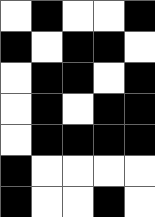[["white", "black", "white", "white", "black"], ["black", "white", "black", "black", "white"], ["white", "black", "black", "white", "black"], ["white", "black", "white", "black", "black"], ["white", "black", "black", "black", "black"], ["black", "white", "white", "white", "white"], ["black", "white", "white", "black", "white"]]